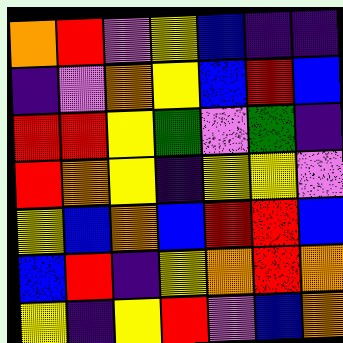[["orange", "red", "violet", "yellow", "blue", "indigo", "indigo"], ["indigo", "violet", "orange", "yellow", "blue", "red", "blue"], ["red", "red", "yellow", "green", "violet", "green", "indigo"], ["red", "orange", "yellow", "indigo", "yellow", "yellow", "violet"], ["yellow", "blue", "orange", "blue", "red", "red", "blue"], ["blue", "red", "indigo", "yellow", "orange", "red", "orange"], ["yellow", "indigo", "yellow", "red", "violet", "blue", "orange"]]